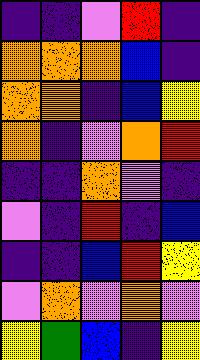[["indigo", "indigo", "violet", "red", "indigo"], ["orange", "orange", "orange", "blue", "indigo"], ["orange", "orange", "indigo", "blue", "yellow"], ["orange", "indigo", "violet", "orange", "red"], ["indigo", "indigo", "orange", "violet", "indigo"], ["violet", "indigo", "red", "indigo", "blue"], ["indigo", "indigo", "blue", "red", "yellow"], ["violet", "orange", "violet", "orange", "violet"], ["yellow", "green", "blue", "indigo", "yellow"]]